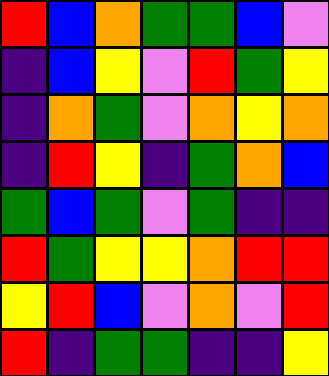[["red", "blue", "orange", "green", "green", "blue", "violet"], ["indigo", "blue", "yellow", "violet", "red", "green", "yellow"], ["indigo", "orange", "green", "violet", "orange", "yellow", "orange"], ["indigo", "red", "yellow", "indigo", "green", "orange", "blue"], ["green", "blue", "green", "violet", "green", "indigo", "indigo"], ["red", "green", "yellow", "yellow", "orange", "red", "red"], ["yellow", "red", "blue", "violet", "orange", "violet", "red"], ["red", "indigo", "green", "green", "indigo", "indigo", "yellow"]]